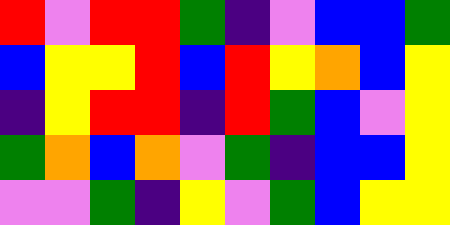[["red", "violet", "red", "red", "green", "indigo", "violet", "blue", "blue", "green"], ["blue", "yellow", "yellow", "red", "blue", "red", "yellow", "orange", "blue", "yellow"], ["indigo", "yellow", "red", "red", "indigo", "red", "green", "blue", "violet", "yellow"], ["green", "orange", "blue", "orange", "violet", "green", "indigo", "blue", "blue", "yellow"], ["violet", "violet", "green", "indigo", "yellow", "violet", "green", "blue", "yellow", "yellow"]]